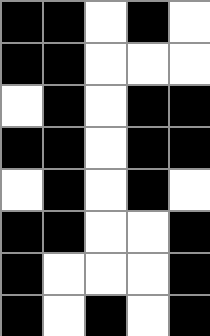[["black", "black", "white", "black", "white"], ["black", "black", "white", "white", "white"], ["white", "black", "white", "black", "black"], ["black", "black", "white", "black", "black"], ["white", "black", "white", "black", "white"], ["black", "black", "white", "white", "black"], ["black", "white", "white", "white", "black"], ["black", "white", "black", "white", "black"]]